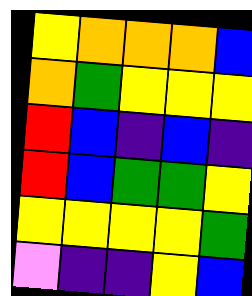[["yellow", "orange", "orange", "orange", "blue"], ["orange", "green", "yellow", "yellow", "yellow"], ["red", "blue", "indigo", "blue", "indigo"], ["red", "blue", "green", "green", "yellow"], ["yellow", "yellow", "yellow", "yellow", "green"], ["violet", "indigo", "indigo", "yellow", "blue"]]